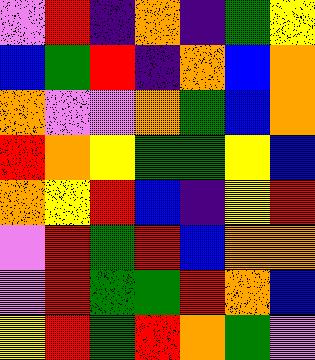[["violet", "red", "indigo", "orange", "indigo", "green", "yellow"], ["blue", "green", "red", "indigo", "orange", "blue", "orange"], ["orange", "violet", "violet", "orange", "green", "blue", "orange"], ["red", "orange", "yellow", "green", "green", "yellow", "blue"], ["orange", "yellow", "red", "blue", "indigo", "yellow", "red"], ["violet", "red", "green", "red", "blue", "orange", "orange"], ["violet", "red", "green", "green", "red", "orange", "blue"], ["yellow", "red", "green", "red", "orange", "green", "violet"]]